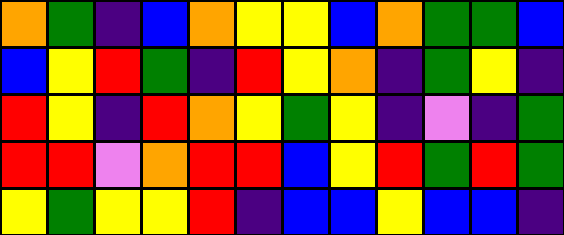[["orange", "green", "indigo", "blue", "orange", "yellow", "yellow", "blue", "orange", "green", "green", "blue"], ["blue", "yellow", "red", "green", "indigo", "red", "yellow", "orange", "indigo", "green", "yellow", "indigo"], ["red", "yellow", "indigo", "red", "orange", "yellow", "green", "yellow", "indigo", "violet", "indigo", "green"], ["red", "red", "violet", "orange", "red", "red", "blue", "yellow", "red", "green", "red", "green"], ["yellow", "green", "yellow", "yellow", "red", "indigo", "blue", "blue", "yellow", "blue", "blue", "indigo"]]